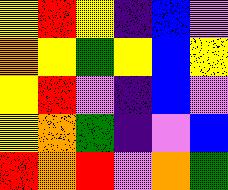[["yellow", "red", "yellow", "indigo", "blue", "violet"], ["orange", "yellow", "green", "yellow", "blue", "yellow"], ["yellow", "red", "violet", "indigo", "blue", "violet"], ["yellow", "orange", "green", "indigo", "violet", "blue"], ["red", "orange", "red", "violet", "orange", "green"]]